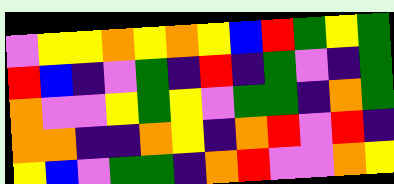[["violet", "yellow", "yellow", "orange", "yellow", "orange", "yellow", "blue", "red", "green", "yellow", "green"], ["red", "blue", "indigo", "violet", "green", "indigo", "red", "indigo", "green", "violet", "indigo", "green"], ["orange", "violet", "violet", "yellow", "green", "yellow", "violet", "green", "green", "indigo", "orange", "green"], ["orange", "orange", "indigo", "indigo", "orange", "yellow", "indigo", "orange", "red", "violet", "red", "indigo"], ["yellow", "blue", "violet", "green", "green", "indigo", "orange", "red", "violet", "violet", "orange", "yellow"]]